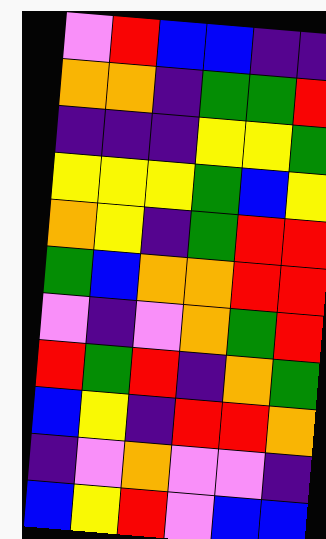[["violet", "red", "blue", "blue", "indigo", "indigo"], ["orange", "orange", "indigo", "green", "green", "red"], ["indigo", "indigo", "indigo", "yellow", "yellow", "green"], ["yellow", "yellow", "yellow", "green", "blue", "yellow"], ["orange", "yellow", "indigo", "green", "red", "red"], ["green", "blue", "orange", "orange", "red", "red"], ["violet", "indigo", "violet", "orange", "green", "red"], ["red", "green", "red", "indigo", "orange", "green"], ["blue", "yellow", "indigo", "red", "red", "orange"], ["indigo", "violet", "orange", "violet", "violet", "indigo"], ["blue", "yellow", "red", "violet", "blue", "blue"]]